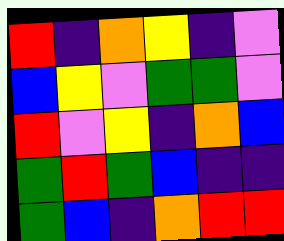[["red", "indigo", "orange", "yellow", "indigo", "violet"], ["blue", "yellow", "violet", "green", "green", "violet"], ["red", "violet", "yellow", "indigo", "orange", "blue"], ["green", "red", "green", "blue", "indigo", "indigo"], ["green", "blue", "indigo", "orange", "red", "red"]]